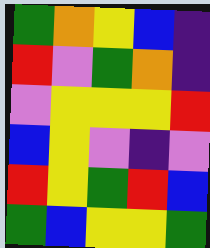[["green", "orange", "yellow", "blue", "indigo"], ["red", "violet", "green", "orange", "indigo"], ["violet", "yellow", "yellow", "yellow", "red"], ["blue", "yellow", "violet", "indigo", "violet"], ["red", "yellow", "green", "red", "blue"], ["green", "blue", "yellow", "yellow", "green"]]